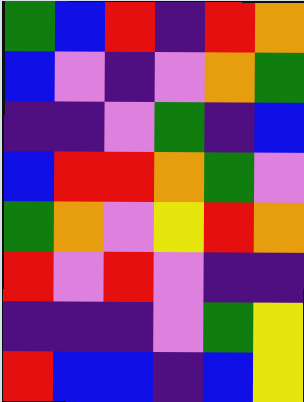[["green", "blue", "red", "indigo", "red", "orange"], ["blue", "violet", "indigo", "violet", "orange", "green"], ["indigo", "indigo", "violet", "green", "indigo", "blue"], ["blue", "red", "red", "orange", "green", "violet"], ["green", "orange", "violet", "yellow", "red", "orange"], ["red", "violet", "red", "violet", "indigo", "indigo"], ["indigo", "indigo", "indigo", "violet", "green", "yellow"], ["red", "blue", "blue", "indigo", "blue", "yellow"]]